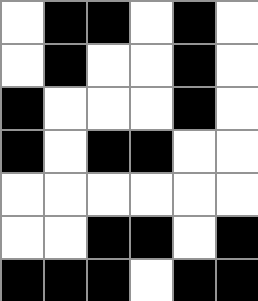[["white", "black", "black", "white", "black", "white"], ["white", "black", "white", "white", "black", "white"], ["black", "white", "white", "white", "black", "white"], ["black", "white", "black", "black", "white", "white"], ["white", "white", "white", "white", "white", "white"], ["white", "white", "black", "black", "white", "black"], ["black", "black", "black", "white", "black", "black"]]